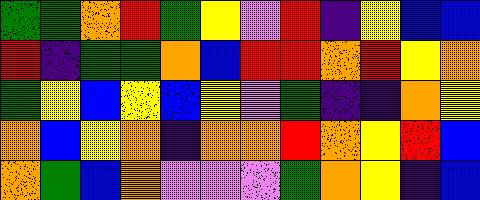[["green", "green", "orange", "red", "green", "yellow", "violet", "red", "indigo", "yellow", "blue", "blue"], ["red", "indigo", "green", "green", "orange", "blue", "red", "red", "orange", "red", "yellow", "orange"], ["green", "yellow", "blue", "yellow", "blue", "yellow", "violet", "green", "indigo", "indigo", "orange", "yellow"], ["orange", "blue", "yellow", "orange", "indigo", "orange", "orange", "red", "orange", "yellow", "red", "blue"], ["orange", "green", "blue", "orange", "violet", "violet", "violet", "green", "orange", "yellow", "indigo", "blue"]]